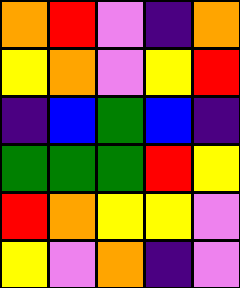[["orange", "red", "violet", "indigo", "orange"], ["yellow", "orange", "violet", "yellow", "red"], ["indigo", "blue", "green", "blue", "indigo"], ["green", "green", "green", "red", "yellow"], ["red", "orange", "yellow", "yellow", "violet"], ["yellow", "violet", "orange", "indigo", "violet"]]